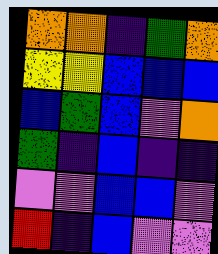[["orange", "orange", "indigo", "green", "orange"], ["yellow", "yellow", "blue", "blue", "blue"], ["blue", "green", "blue", "violet", "orange"], ["green", "indigo", "blue", "indigo", "indigo"], ["violet", "violet", "blue", "blue", "violet"], ["red", "indigo", "blue", "violet", "violet"]]